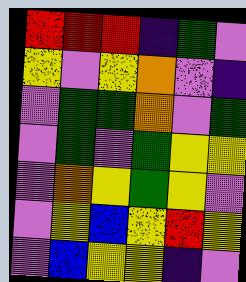[["red", "red", "red", "indigo", "green", "violet"], ["yellow", "violet", "yellow", "orange", "violet", "indigo"], ["violet", "green", "green", "orange", "violet", "green"], ["violet", "green", "violet", "green", "yellow", "yellow"], ["violet", "orange", "yellow", "green", "yellow", "violet"], ["violet", "yellow", "blue", "yellow", "red", "yellow"], ["violet", "blue", "yellow", "yellow", "indigo", "violet"]]